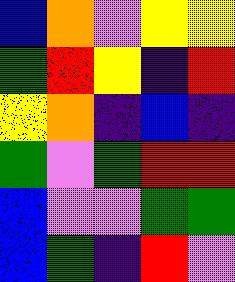[["blue", "orange", "violet", "yellow", "yellow"], ["green", "red", "yellow", "indigo", "red"], ["yellow", "orange", "indigo", "blue", "indigo"], ["green", "violet", "green", "red", "red"], ["blue", "violet", "violet", "green", "green"], ["blue", "green", "indigo", "red", "violet"]]